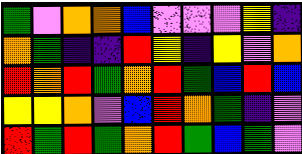[["green", "violet", "orange", "orange", "blue", "violet", "violet", "violet", "yellow", "indigo"], ["orange", "green", "indigo", "indigo", "red", "yellow", "indigo", "yellow", "violet", "orange"], ["red", "orange", "red", "green", "orange", "red", "green", "blue", "red", "blue"], ["yellow", "yellow", "orange", "violet", "blue", "red", "orange", "green", "indigo", "violet"], ["red", "green", "red", "green", "orange", "red", "green", "blue", "green", "violet"]]